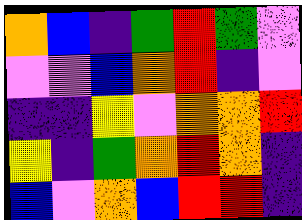[["orange", "blue", "indigo", "green", "red", "green", "violet"], ["violet", "violet", "blue", "orange", "red", "indigo", "violet"], ["indigo", "indigo", "yellow", "violet", "orange", "orange", "red"], ["yellow", "indigo", "green", "orange", "red", "orange", "indigo"], ["blue", "violet", "orange", "blue", "red", "red", "indigo"]]